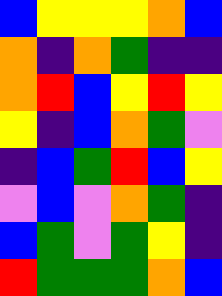[["blue", "yellow", "yellow", "yellow", "orange", "blue"], ["orange", "indigo", "orange", "green", "indigo", "indigo"], ["orange", "red", "blue", "yellow", "red", "yellow"], ["yellow", "indigo", "blue", "orange", "green", "violet"], ["indigo", "blue", "green", "red", "blue", "yellow"], ["violet", "blue", "violet", "orange", "green", "indigo"], ["blue", "green", "violet", "green", "yellow", "indigo"], ["red", "green", "green", "green", "orange", "blue"]]